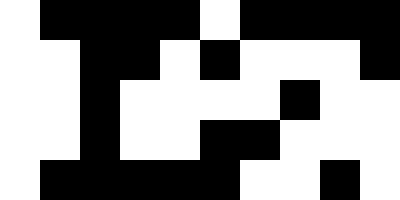[["white", "black", "black", "black", "black", "white", "black", "black", "black", "black"], ["white", "white", "black", "black", "white", "black", "white", "white", "white", "black"], ["white", "white", "black", "white", "white", "white", "white", "black", "white", "white"], ["white", "white", "black", "white", "white", "black", "black", "white", "white", "white"], ["white", "black", "black", "black", "black", "black", "white", "white", "black", "white"]]